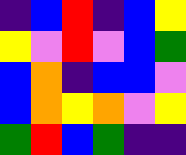[["indigo", "blue", "red", "indigo", "blue", "yellow"], ["yellow", "violet", "red", "violet", "blue", "green"], ["blue", "orange", "indigo", "blue", "blue", "violet"], ["blue", "orange", "yellow", "orange", "violet", "yellow"], ["green", "red", "blue", "green", "indigo", "indigo"]]